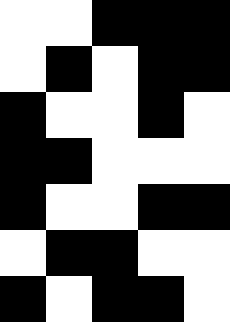[["white", "white", "black", "black", "black"], ["white", "black", "white", "black", "black"], ["black", "white", "white", "black", "white"], ["black", "black", "white", "white", "white"], ["black", "white", "white", "black", "black"], ["white", "black", "black", "white", "white"], ["black", "white", "black", "black", "white"]]